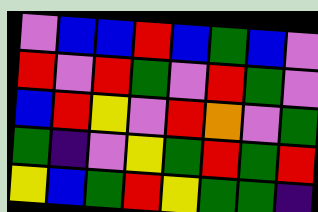[["violet", "blue", "blue", "red", "blue", "green", "blue", "violet"], ["red", "violet", "red", "green", "violet", "red", "green", "violet"], ["blue", "red", "yellow", "violet", "red", "orange", "violet", "green"], ["green", "indigo", "violet", "yellow", "green", "red", "green", "red"], ["yellow", "blue", "green", "red", "yellow", "green", "green", "indigo"]]